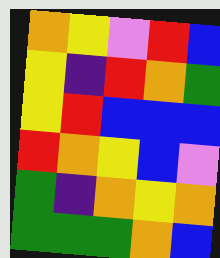[["orange", "yellow", "violet", "red", "blue"], ["yellow", "indigo", "red", "orange", "green"], ["yellow", "red", "blue", "blue", "blue"], ["red", "orange", "yellow", "blue", "violet"], ["green", "indigo", "orange", "yellow", "orange"], ["green", "green", "green", "orange", "blue"]]